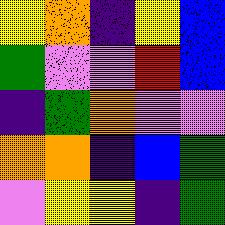[["yellow", "orange", "indigo", "yellow", "blue"], ["green", "violet", "violet", "red", "blue"], ["indigo", "green", "orange", "violet", "violet"], ["orange", "orange", "indigo", "blue", "green"], ["violet", "yellow", "yellow", "indigo", "green"]]